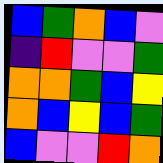[["blue", "green", "orange", "blue", "violet"], ["indigo", "red", "violet", "violet", "green"], ["orange", "orange", "green", "blue", "yellow"], ["orange", "blue", "yellow", "blue", "green"], ["blue", "violet", "violet", "red", "orange"]]